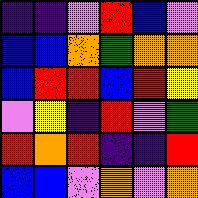[["indigo", "indigo", "violet", "red", "blue", "violet"], ["blue", "blue", "orange", "green", "orange", "orange"], ["blue", "red", "red", "blue", "red", "yellow"], ["violet", "yellow", "indigo", "red", "violet", "green"], ["red", "orange", "red", "indigo", "indigo", "red"], ["blue", "blue", "violet", "orange", "violet", "orange"]]